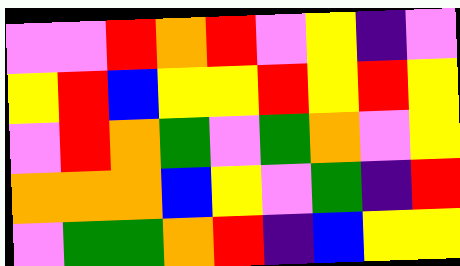[["violet", "violet", "red", "orange", "red", "violet", "yellow", "indigo", "violet"], ["yellow", "red", "blue", "yellow", "yellow", "red", "yellow", "red", "yellow"], ["violet", "red", "orange", "green", "violet", "green", "orange", "violet", "yellow"], ["orange", "orange", "orange", "blue", "yellow", "violet", "green", "indigo", "red"], ["violet", "green", "green", "orange", "red", "indigo", "blue", "yellow", "yellow"]]